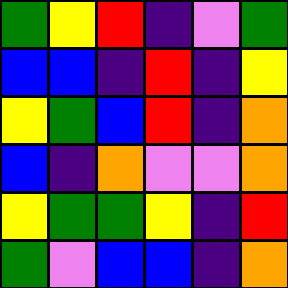[["green", "yellow", "red", "indigo", "violet", "green"], ["blue", "blue", "indigo", "red", "indigo", "yellow"], ["yellow", "green", "blue", "red", "indigo", "orange"], ["blue", "indigo", "orange", "violet", "violet", "orange"], ["yellow", "green", "green", "yellow", "indigo", "red"], ["green", "violet", "blue", "blue", "indigo", "orange"]]